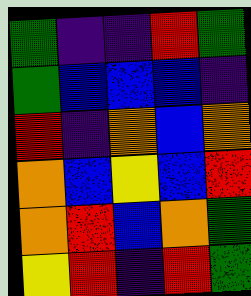[["green", "indigo", "indigo", "red", "green"], ["green", "blue", "blue", "blue", "indigo"], ["red", "indigo", "orange", "blue", "orange"], ["orange", "blue", "yellow", "blue", "red"], ["orange", "red", "blue", "orange", "green"], ["yellow", "red", "indigo", "red", "green"]]